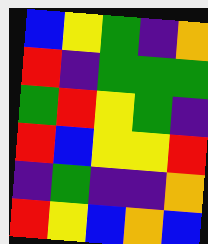[["blue", "yellow", "green", "indigo", "orange"], ["red", "indigo", "green", "green", "green"], ["green", "red", "yellow", "green", "indigo"], ["red", "blue", "yellow", "yellow", "red"], ["indigo", "green", "indigo", "indigo", "orange"], ["red", "yellow", "blue", "orange", "blue"]]